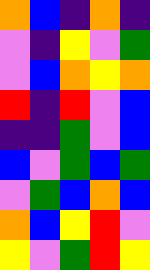[["orange", "blue", "indigo", "orange", "indigo"], ["violet", "indigo", "yellow", "violet", "green"], ["violet", "blue", "orange", "yellow", "orange"], ["red", "indigo", "red", "violet", "blue"], ["indigo", "indigo", "green", "violet", "blue"], ["blue", "violet", "green", "blue", "green"], ["violet", "green", "blue", "orange", "blue"], ["orange", "blue", "yellow", "red", "violet"], ["yellow", "violet", "green", "red", "yellow"]]